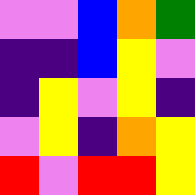[["violet", "violet", "blue", "orange", "green"], ["indigo", "indigo", "blue", "yellow", "violet"], ["indigo", "yellow", "violet", "yellow", "indigo"], ["violet", "yellow", "indigo", "orange", "yellow"], ["red", "violet", "red", "red", "yellow"]]